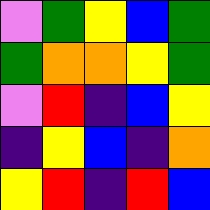[["violet", "green", "yellow", "blue", "green"], ["green", "orange", "orange", "yellow", "green"], ["violet", "red", "indigo", "blue", "yellow"], ["indigo", "yellow", "blue", "indigo", "orange"], ["yellow", "red", "indigo", "red", "blue"]]